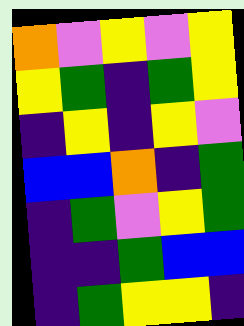[["orange", "violet", "yellow", "violet", "yellow"], ["yellow", "green", "indigo", "green", "yellow"], ["indigo", "yellow", "indigo", "yellow", "violet"], ["blue", "blue", "orange", "indigo", "green"], ["indigo", "green", "violet", "yellow", "green"], ["indigo", "indigo", "green", "blue", "blue"], ["indigo", "green", "yellow", "yellow", "indigo"]]